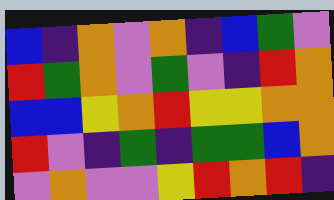[["blue", "indigo", "orange", "violet", "orange", "indigo", "blue", "green", "violet"], ["red", "green", "orange", "violet", "green", "violet", "indigo", "red", "orange"], ["blue", "blue", "yellow", "orange", "red", "yellow", "yellow", "orange", "orange"], ["red", "violet", "indigo", "green", "indigo", "green", "green", "blue", "orange"], ["violet", "orange", "violet", "violet", "yellow", "red", "orange", "red", "indigo"]]